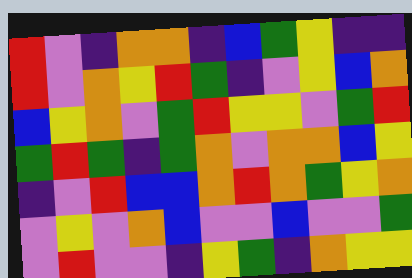[["red", "violet", "indigo", "orange", "orange", "indigo", "blue", "green", "yellow", "indigo", "indigo"], ["red", "violet", "orange", "yellow", "red", "green", "indigo", "violet", "yellow", "blue", "orange"], ["blue", "yellow", "orange", "violet", "green", "red", "yellow", "yellow", "violet", "green", "red"], ["green", "red", "green", "indigo", "green", "orange", "violet", "orange", "orange", "blue", "yellow"], ["indigo", "violet", "red", "blue", "blue", "orange", "red", "orange", "green", "yellow", "orange"], ["violet", "yellow", "violet", "orange", "blue", "violet", "violet", "blue", "violet", "violet", "green"], ["violet", "red", "violet", "violet", "indigo", "yellow", "green", "indigo", "orange", "yellow", "yellow"]]